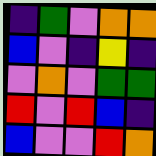[["indigo", "green", "violet", "orange", "orange"], ["blue", "violet", "indigo", "yellow", "indigo"], ["violet", "orange", "violet", "green", "green"], ["red", "violet", "red", "blue", "indigo"], ["blue", "violet", "violet", "red", "orange"]]